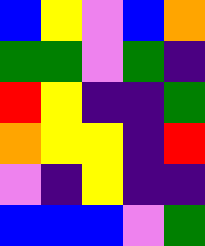[["blue", "yellow", "violet", "blue", "orange"], ["green", "green", "violet", "green", "indigo"], ["red", "yellow", "indigo", "indigo", "green"], ["orange", "yellow", "yellow", "indigo", "red"], ["violet", "indigo", "yellow", "indigo", "indigo"], ["blue", "blue", "blue", "violet", "green"]]